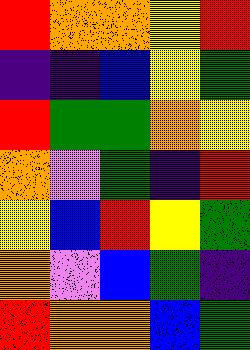[["red", "orange", "orange", "yellow", "red"], ["indigo", "indigo", "blue", "yellow", "green"], ["red", "green", "green", "orange", "yellow"], ["orange", "violet", "green", "indigo", "red"], ["yellow", "blue", "red", "yellow", "green"], ["orange", "violet", "blue", "green", "indigo"], ["red", "orange", "orange", "blue", "green"]]